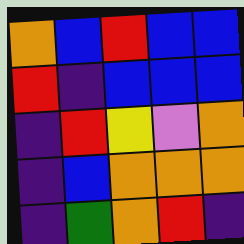[["orange", "blue", "red", "blue", "blue"], ["red", "indigo", "blue", "blue", "blue"], ["indigo", "red", "yellow", "violet", "orange"], ["indigo", "blue", "orange", "orange", "orange"], ["indigo", "green", "orange", "red", "indigo"]]